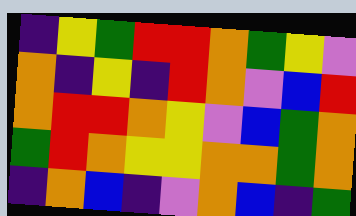[["indigo", "yellow", "green", "red", "red", "orange", "green", "yellow", "violet"], ["orange", "indigo", "yellow", "indigo", "red", "orange", "violet", "blue", "red"], ["orange", "red", "red", "orange", "yellow", "violet", "blue", "green", "orange"], ["green", "red", "orange", "yellow", "yellow", "orange", "orange", "green", "orange"], ["indigo", "orange", "blue", "indigo", "violet", "orange", "blue", "indigo", "green"]]